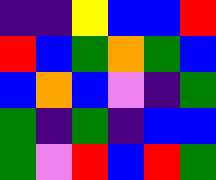[["indigo", "indigo", "yellow", "blue", "blue", "red"], ["red", "blue", "green", "orange", "green", "blue"], ["blue", "orange", "blue", "violet", "indigo", "green"], ["green", "indigo", "green", "indigo", "blue", "blue"], ["green", "violet", "red", "blue", "red", "green"]]